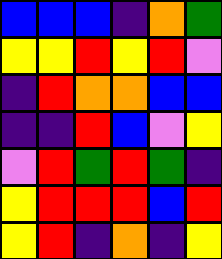[["blue", "blue", "blue", "indigo", "orange", "green"], ["yellow", "yellow", "red", "yellow", "red", "violet"], ["indigo", "red", "orange", "orange", "blue", "blue"], ["indigo", "indigo", "red", "blue", "violet", "yellow"], ["violet", "red", "green", "red", "green", "indigo"], ["yellow", "red", "red", "red", "blue", "red"], ["yellow", "red", "indigo", "orange", "indigo", "yellow"]]